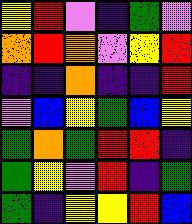[["yellow", "red", "violet", "indigo", "green", "violet"], ["orange", "red", "orange", "violet", "yellow", "red"], ["indigo", "indigo", "orange", "indigo", "indigo", "red"], ["violet", "blue", "yellow", "green", "blue", "yellow"], ["green", "orange", "green", "red", "red", "indigo"], ["green", "yellow", "violet", "red", "indigo", "green"], ["green", "indigo", "yellow", "yellow", "red", "blue"]]